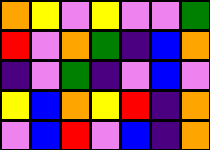[["orange", "yellow", "violet", "yellow", "violet", "violet", "green"], ["red", "violet", "orange", "green", "indigo", "blue", "orange"], ["indigo", "violet", "green", "indigo", "violet", "blue", "violet"], ["yellow", "blue", "orange", "yellow", "red", "indigo", "orange"], ["violet", "blue", "red", "violet", "blue", "indigo", "orange"]]